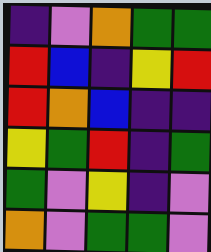[["indigo", "violet", "orange", "green", "green"], ["red", "blue", "indigo", "yellow", "red"], ["red", "orange", "blue", "indigo", "indigo"], ["yellow", "green", "red", "indigo", "green"], ["green", "violet", "yellow", "indigo", "violet"], ["orange", "violet", "green", "green", "violet"]]